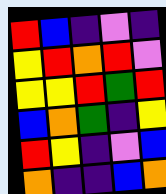[["red", "blue", "indigo", "violet", "indigo"], ["yellow", "red", "orange", "red", "violet"], ["yellow", "yellow", "red", "green", "red"], ["blue", "orange", "green", "indigo", "yellow"], ["red", "yellow", "indigo", "violet", "blue"], ["orange", "indigo", "indigo", "blue", "orange"]]